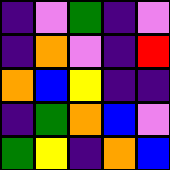[["indigo", "violet", "green", "indigo", "violet"], ["indigo", "orange", "violet", "indigo", "red"], ["orange", "blue", "yellow", "indigo", "indigo"], ["indigo", "green", "orange", "blue", "violet"], ["green", "yellow", "indigo", "orange", "blue"]]